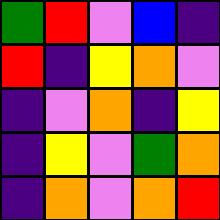[["green", "red", "violet", "blue", "indigo"], ["red", "indigo", "yellow", "orange", "violet"], ["indigo", "violet", "orange", "indigo", "yellow"], ["indigo", "yellow", "violet", "green", "orange"], ["indigo", "orange", "violet", "orange", "red"]]